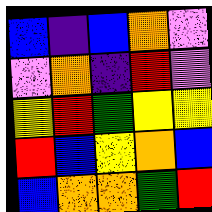[["blue", "indigo", "blue", "orange", "violet"], ["violet", "orange", "indigo", "red", "violet"], ["yellow", "red", "green", "yellow", "yellow"], ["red", "blue", "yellow", "orange", "blue"], ["blue", "orange", "orange", "green", "red"]]